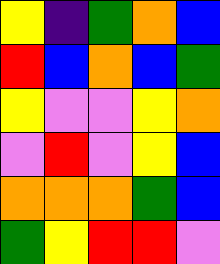[["yellow", "indigo", "green", "orange", "blue"], ["red", "blue", "orange", "blue", "green"], ["yellow", "violet", "violet", "yellow", "orange"], ["violet", "red", "violet", "yellow", "blue"], ["orange", "orange", "orange", "green", "blue"], ["green", "yellow", "red", "red", "violet"]]